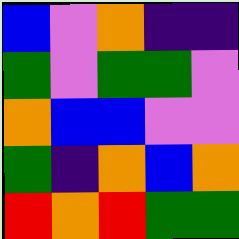[["blue", "violet", "orange", "indigo", "indigo"], ["green", "violet", "green", "green", "violet"], ["orange", "blue", "blue", "violet", "violet"], ["green", "indigo", "orange", "blue", "orange"], ["red", "orange", "red", "green", "green"]]